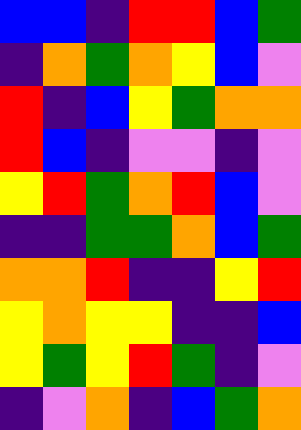[["blue", "blue", "indigo", "red", "red", "blue", "green"], ["indigo", "orange", "green", "orange", "yellow", "blue", "violet"], ["red", "indigo", "blue", "yellow", "green", "orange", "orange"], ["red", "blue", "indigo", "violet", "violet", "indigo", "violet"], ["yellow", "red", "green", "orange", "red", "blue", "violet"], ["indigo", "indigo", "green", "green", "orange", "blue", "green"], ["orange", "orange", "red", "indigo", "indigo", "yellow", "red"], ["yellow", "orange", "yellow", "yellow", "indigo", "indigo", "blue"], ["yellow", "green", "yellow", "red", "green", "indigo", "violet"], ["indigo", "violet", "orange", "indigo", "blue", "green", "orange"]]